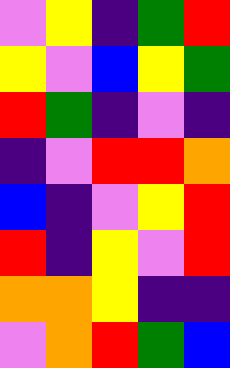[["violet", "yellow", "indigo", "green", "red"], ["yellow", "violet", "blue", "yellow", "green"], ["red", "green", "indigo", "violet", "indigo"], ["indigo", "violet", "red", "red", "orange"], ["blue", "indigo", "violet", "yellow", "red"], ["red", "indigo", "yellow", "violet", "red"], ["orange", "orange", "yellow", "indigo", "indigo"], ["violet", "orange", "red", "green", "blue"]]